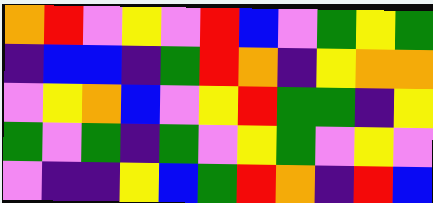[["orange", "red", "violet", "yellow", "violet", "red", "blue", "violet", "green", "yellow", "green"], ["indigo", "blue", "blue", "indigo", "green", "red", "orange", "indigo", "yellow", "orange", "orange"], ["violet", "yellow", "orange", "blue", "violet", "yellow", "red", "green", "green", "indigo", "yellow"], ["green", "violet", "green", "indigo", "green", "violet", "yellow", "green", "violet", "yellow", "violet"], ["violet", "indigo", "indigo", "yellow", "blue", "green", "red", "orange", "indigo", "red", "blue"]]